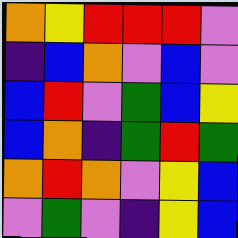[["orange", "yellow", "red", "red", "red", "violet"], ["indigo", "blue", "orange", "violet", "blue", "violet"], ["blue", "red", "violet", "green", "blue", "yellow"], ["blue", "orange", "indigo", "green", "red", "green"], ["orange", "red", "orange", "violet", "yellow", "blue"], ["violet", "green", "violet", "indigo", "yellow", "blue"]]